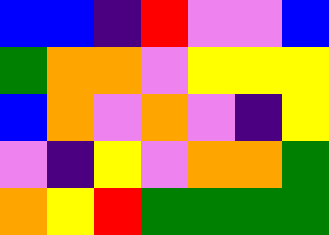[["blue", "blue", "indigo", "red", "violet", "violet", "blue"], ["green", "orange", "orange", "violet", "yellow", "yellow", "yellow"], ["blue", "orange", "violet", "orange", "violet", "indigo", "yellow"], ["violet", "indigo", "yellow", "violet", "orange", "orange", "green"], ["orange", "yellow", "red", "green", "green", "green", "green"]]